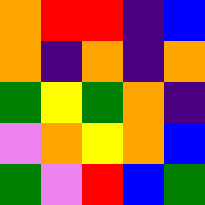[["orange", "red", "red", "indigo", "blue"], ["orange", "indigo", "orange", "indigo", "orange"], ["green", "yellow", "green", "orange", "indigo"], ["violet", "orange", "yellow", "orange", "blue"], ["green", "violet", "red", "blue", "green"]]